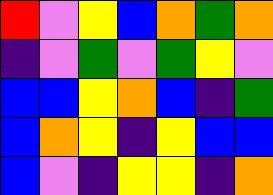[["red", "violet", "yellow", "blue", "orange", "green", "orange"], ["indigo", "violet", "green", "violet", "green", "yellow", "violet"], ["blue", "blue", "yellow", "orange", "blue", "indigo", "green"], ["blue", "orange", "yellow", "indigo", "yellow", "blue", "blue"], ["blue", "violet", "indigo", "yellow", "yellow", "indigo", "orange"]]